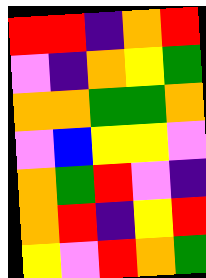[["red", "red", "indigo", "orange", "red"], ["violet", "indigo", "orange", "yellow", "green"], ["orange", "orange", "green", "green", "orange"], ["violet", "blue", "yellow", "yellow", "violet"], ["orange", "green", "red", "violet", "indigo"], ["orange", "red", "indigo", "yellow", "red"], ["yellow", "violet", "red", "orange", "green"]]